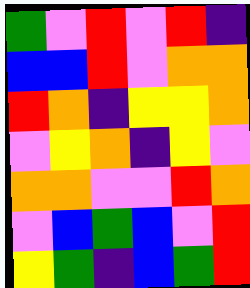[["green", "violet", "red", "violet", "red", "indigo"], ["blue", "blue", "red", "violet", "orange", "orange"], ["red", "orange", "indigo", "yellow", "yellow", "orange"], ["violet", "yellow", "orange", "indigo", "yellow", "violet"], ["orange", "orange", "violet", "violet", "red", "orange"], ["violet", "blue", "green", "blue", "violet", "red"], ["yellow", "green", "indigo", "blue", "green", "red"]]